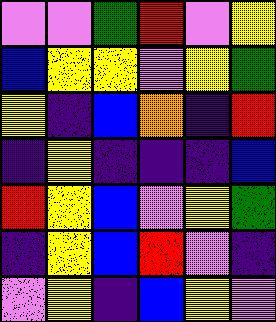[["violet", "violet", "green", "red", "violet", "yellow"], ["blue", "yellow", "yellow", "violet", "yellow", "green"], ["yellow", "indigo", "blue", "orange", "indigo", "red"], ["indigo", "yellow", "indigo", "indigo", "indigo", "blue"], ["red", "yellow", "blue", "violet", "yellow", "green"], ["indigo", "yellow", "blue", "red", "violet", "indigo"], ["violet", "yellow", "indigo", "blue", "yellow", "violet"]]